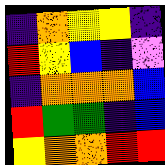[["indigo", "orange", "yellow", "yellow", "indigo"], ["red", "yellow", "blue", "indigo", "violet"], ["indigo", "orange", "orange", "orange", "blue"], ["red", "green", "green", "indigo", "blue"], ["yellow", "orange", "orange", "red", "red"]]